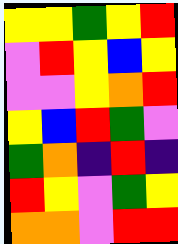[["yellow", "yellow", "green", "yellow", "red"], ["violet", "red", "yellow", "blue", "yellow"], ["violet", "violet", "yellow", "orange", "red"], ["yellow", "blue", "red", "green", "violet"], ["green", "orange", "indigo", "red", "indigo"], ["red", "yellow", "violet", "green", "yellow"], ["orange", "orange", "violet", "red", "red"]]